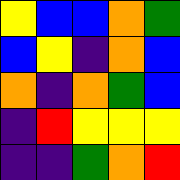[["yellow", "blue", "blue", "orange", "green"], ["blue", "yellow", "indigo", "orange", "blue"], ["orange", "indigo", "orange", "green", "blue"], ["indigo", "red", "yellow", "yellow", "yellow"], ["indigo", "indigo", "green", "orange", "red"]]